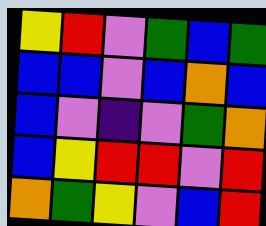[["yellow", "red", "violet", "green", "blue", "green"], ["blue", "blue", "violet", "blue", "orange", "blue"], ["blue", "violet", "indigo", "violet", "green", "orange"], ["blue", "yellow", "red", "red", "violet", "red"], ["orange", "green", "yellow", "violet", "blue", "red"]]